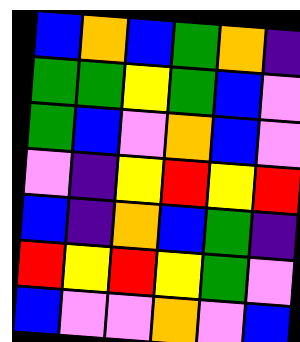[["blue", "orange", "blue", "green", "orange", "indigo"], ["green", "green", "yellow", "green", "blue", "violet"], ["green", "blue", "violet", "orange", "blue", "violet"], ["violet", "indigo", "yellow", "red", "yellow", "red"], ["blue", "indigo", "orange", "blue", "green", "indigo"], ["red", "yellow", "red", "yellow", "green", "violet"], ["blue", "violet", "violet", "orange", "violet", "blue"]]